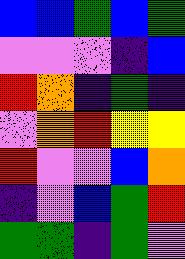[["blue", "blue", "green", "blue", "green"], ["violet", "violet", "violet", "indigo", "blue"], ["red", "orange", "indigo", "green", "indigo"], ["violet", "orange", "red", "yellow", "yellow"], ["red", "violet", "violet", "blue", "orange"], ["indigo", "violet", "blue", "green", "red"], ["green", "green", "indigo", "green", "violet"]]